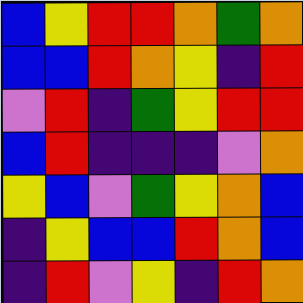[["blue", "yellow", "red", "red", "orange", "green", "orange"], ["blue", "blue", "red", "orange", "yellow", "indigo", "red"], ["violet", "red", "indigo", "green", "yellow", "red", "red"], ["blue", "red", "indigo", "indigo", "indigo", "violet", "orange"], ["yellow", "blue", "violet", "green", "yellow", "orange", "blue"], ["indigo", "yellow", "blue", "blue", "red", "orange", "blue"], ["indigo", "red", "violet", "yellow", "indigo", "red", "orange"]]